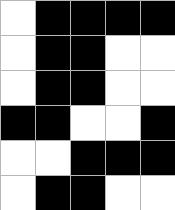[["white", "black", "black", "black", "black"], ["white", "black", "black", "white", "white"], ["white", "black", "black", "white", "white"], ["black", "black", "white", "white", "black"], ["white", "white", "black", "black", "black"], ["white", "black", "black", "white", "white"]]